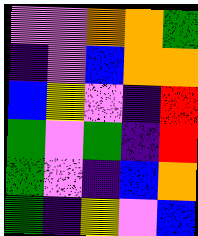[["violet", "violet", "orange", "orange", "green"], ["indigo", "violet", "blue", "orange", "orange"], ["blue", "yellow", "violet", "indigo", "red"], ["green", "violet", "green", "indigo", "red"], ["green", "violet", "indigo", "blue", "orange"], ["green", "indigo", "yellow", "violet", "blue"]]